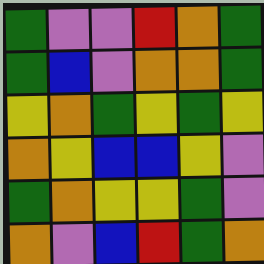[["green", "violet", "violet", "red", "orange", "green"], ["green", "blue", "violet", "orange", "orange", "green"], ["yellow", "orange", "green", "yellow", "green", "yellow"], ["orange", "yellow", "blue", "blue", "yellow", "violet"], ["green", "orange", "yellow", "yellow", "green", "violet"], ["orange", "violet", "blue", "red", "green", "orange"]]